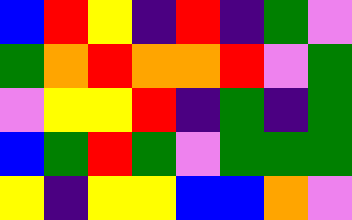[["blue", "red", "yellow", "indigo", "red", "indigo", "green", "violet"], ["green", "orange", "red", "orange", "orange", "red", "violet", "green"], ["violet", "yellow", "yellow", "red", "indigo", "green", "indigo", "green"], ["blue", "green", "red", "green", "violet", "green", "green", "green"], ["yellow", "indigo", "yellow", "yellow", "blue", "blue", "orange", "violet"]]